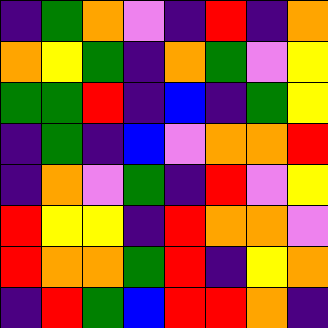[["indigo", "green", "orange", "violet", "indigo", "red", "indigo", "orange"], ["orange", "yellow", "green", "indigo", "orange", "green", "violet", "yellow"], ["green", "green", "red", "indigo", "blue", "indigo", "green", "yellow"], ["indigo", "green", "indigo", "blue", "violet", "orange", "orange", "red"], ["indigo", "orange", "violet", "green", "indigo", "red", "violet", "yellow"], ["red", "yellow", "yellow", "indigo", "red", "orange", "orange", "violet"], ["red", "orange", "orange", "green", "red", "indigo", "yellow", "orange"], ["indigo", "red", "green", "blue", "red", "red", "orange", "indigo"]]